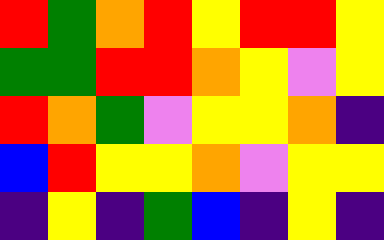[["red", "green", "orange", "red", "yellow", "red", "red", "yellow"], ["green", "green", "red", "red", "orange", "yellow", "violet", "yellow"], ["red", "orange", "green", "violet", "yellow", "yellow", "orange", "indigo"], ["blue", "red", "yellow", "yellow", "orange", "violet", "yellow", "yellow"], ["indigo", "yellow", "indigo", "green", "blue", "indigo", "yellow", "indigo"]]